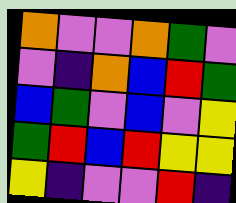[["orange", "violet", "violet", "orange", "green", "violet"], ["violet", "indigo", "orange", "blue", "red", "green"], ["blue", "green", "violet", "blue", "violet", "yellow"], ["green", "red", "blue", "red", "yellow", "yellow"], ["yellow", "indigo", "violet", "violet", "red", "indigo"]]